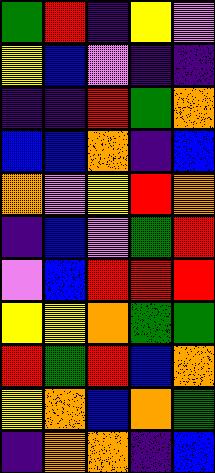[["green", "red", "indigo", "yellow", "violet"], ["yellow", "blue", "violet", "indigo", "indigo"], ["indigo", "indigo", "red", "green", "orange"], ["blue", "blue", "orange", "indigo", "blue"], ["orange", "violet", "yellow", "red", "orange"], ["indigo", "blue", "violet", "green", "red"], ["violet", "blue", "red", "red", "red"], ["yellow", "yellow", "orange", "green", "green"], ["red", "green", "red", "blue", "orange"], ["yellow", "orange", "blue", "orange", "green"], ["indigo", "orange", "orange", "indigo", "blue"]]